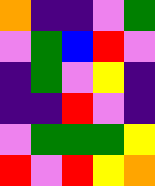[["orange", "indigo", "indigo", "violet", "green"], ["violet", "green", "blue", "red", "violet"], ["indigo", "green", "violet", "yellow", "indigo"], ["indigo", "indigo", "red", "violet", "indigo"], ["violet", "green", "green", "green", "yellow"], ["red", "violet", "red", "yellow", "orange"]]